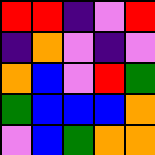[["red", "red", "indigo", "violet", "red"], ["indigo", "orange", "violet", "indigo", "violet"], ["orange", "blue", "violet", "red", "green"], ["green", "blue", "blue", "blue", "orange"], ["violet", "blue", "green", "orange", "orange"]]